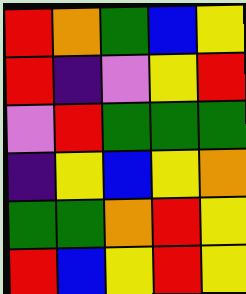[["red", "orange", "green", "blue", "yellow"], ["red", "indigo", "violet", "yellow", "red"], ["violet", "red", "green", "green", "green"], ["indigo", "yellow", "blue", "yellow", "orange"], ["green", "green", "orange", "red", "yellow"], ["red", "blue", "yellow", "red", "yellow"]]